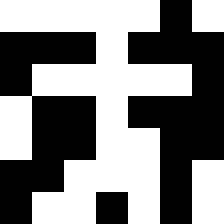[["white", "white", "white", "white", "white", "black", "white"], ["black", "black", "black", "white", "black", "black", "black"], ["black", "white", "white", "white", "white", "white", "black"], ["white", "black", "black", "white", "black", "black", "black"], ["white", "black", "black", "white", "white", "black", "black"], ["black", "black", "white", "white", "white", "black", "white"], ["black", "white", "white", "black", "white", "black", "white"]]